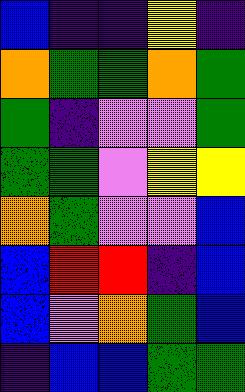[["blue", "indigo", "indigo", "yellow", "indigo"], ["orange", "green", "green", "orange", "green"], ["green", "indigo", "violet", "violet", "green"], ["green", "green", "violet", "yellow", "yellow"], ["orange", "green", "violet", "violet", "blue"], ["blue", "red", "red", "indigo", "blue"], ["blue", "violet", "orange", "green", "blue"], ["indigo", "blue", "blue", "green", "green"]]